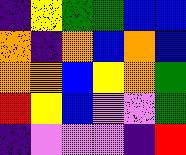[["indigo", "yellow", "green", "green", "blue", "blue"], ["orange", "indigo", "orange", "blue", "orange", "blue"], ["orange", "orange", "blue", "yellow", "orange", "green"], ["red", "yellow", "blue", "violet", "violet", "green"], ["indigo", "violet", "violet", "violet", "indigo", "red"]]